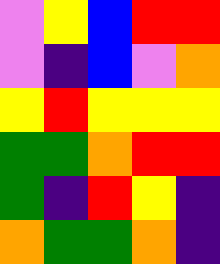[["violet", "yellow", "blue", "red", "red"], ["violet", "indigo", "blue", "violet", "orange"], ["yellow", "red", "yellow", "yellow", "yellow"], ["green", "green", "orange", "red", "red"], ["green", "indigo", "red", "yellow", "indigo"], ["orange", "green", "green", "orange", "indigo"]]